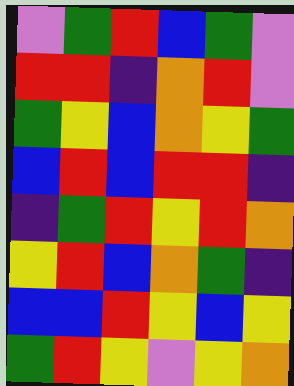[["violet", "green", "red", "blue", "green", "violet"], ["red", "red", "indigo", "orange", "red", "violet"], ["green", "yellow", "blue", "orange", "yellow", "green"], ["blue", "red", "blue", "red", "red", "indigo"], ["indigo", "green", "red", "yellow", "red", "orange"], ["yellow", "red", "blue", "orange", "green", "indigo"], ["blue", "blue", "red", "yellow", "blue", "yellow"], ["green", "red", "yellow", "violet", "yellow", "orange"]]